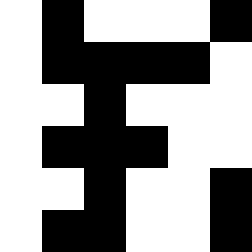[["white", "black", "white", "white", "white", "black"], ["white", "black", "black", "black", "black", "white"], ["white", "white", "black", "white", "white", "white"], ["white", "black", "black", "black", "white", "white"], ["white", "white", "black", "white", "white", "black"], ["white", "black", "black", "white", "white", "black"]]